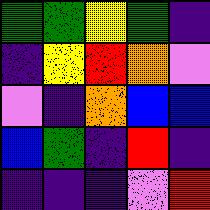[["green", "green", "yellow", "green", "indigo"], ["indigo", "yellow", "red", "orange", "violet"], ["violet", "indigo", "orange", "blue", "blue"], ["blue", "green", "indigo", "red", "indigo"], ["indigo", "indigo", "indigo", "violet", "red"]]